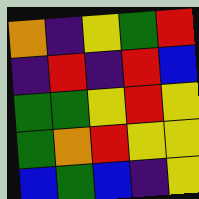[["orange", "indigo", "yellow", "green", "red"], ["indigo", "red", "indigo", "red", "blue"], ["green", "green", "yellow", "red", "yellow"], ["green", "orange", "red", "yellow", "yellow"], ["blue", "green", "blue", "indigo", "yellow"]]